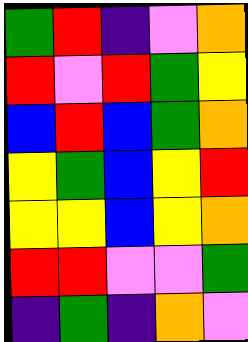[["green", "red", "indigo", "violet", "orange"], ["red", "violet", "red", "green", "yellow"], ["blue", "red", "blue", "green", "orange"], ["yellow", "green", "blue", "yellow", "red"], ["yellow", "yellow", "blue", "yellow", "orange"], ["red", "red", "violet", "violet", "green"], ["indigo", "green", "indigo", "orange", "violet"]]